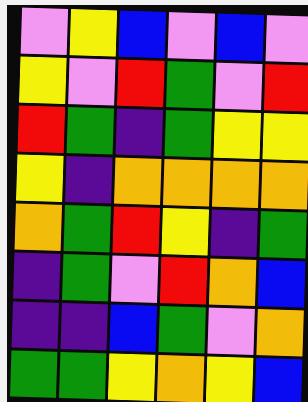[["violet", "yellow", "blue", "violet", "blue", "violet"], ["yellow", "violet", "red", "green", "violet", "red"], ["red", "green", "indigo", "green", "yellow", "yellow"], ["yellow", "indigo", "orange", "orange", "orange", "orange"], ["orange", "green", "red", "yellow", "indigo", "green"], ["indigo", "green", "violet", "red", "orange", "blue"], ["indigo", "indigo", "blue", "green", "violet", "orange"], ["green", "green", "yellow", "orange", "yellow", "blue"]]